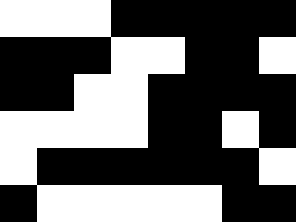[["white", "white", "white", "black", "black", "black", "black", "black"], ["black", "black", "black", "white", "white", "black", "black", "white"], ["black", "black", "white", "white", "black", "black", "black", "black"], ["white", "white", "white", "white", "black", "black", "white", "black"], ["white", "black", "black", "black", "black", "black", "black", "white"], ["black", "white", "white", "white", "white", "white", "black", "black"]]